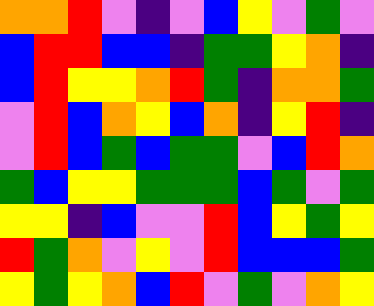[["orange", "orange", "red", "violet", "indigo", "violet", "blue", "yellow", "violet", "green", "violet"], ["blue", "red", "red", "blue", "blue", "indigo", "green", "green", "yellow", "orange", "indigo"], ["blue", "red", "yellow", "yellow", "orange", "red", "green", "indigo", "orange", "orange", "green"], ["violet", "red", "blue", "orange", "yellow", "blue", "orange", "indigo", "yellow", "red", "indigo"], ["violet", "red", "blue", "green", "blue", "green", "green", "violet", "blue", "red", "orange"], ["green", "blue", "yellow", "yellow", "green", "green", "green", "blue", "green", "violet", "green"], ["yellow", "yellow", "indigo", "blue", "violet", "violet", "red", "blue", "yellow", "green", "yellow"], ["red", "green", "orange", "violet", "yellow", "violet", "red", "blue", "blue", "blue", "green"], ["yellow", "green", "yellow", "orange", "blue", "red", "violet", "green", "violet", "orange", "yellow"]]